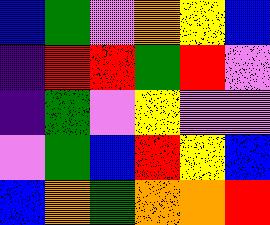[["blue", "green", "violet", "orange", "yellow", "blue"], ["indigo", "red", "red", "green", "red", "violet"], ["indigo", "green", "violet", "yellow", "violet", "violet"], ["violet", "green", "blue", "red", "yellow", "blue"], ["blue", "orange", "green", "orange", "orange", "red"]]